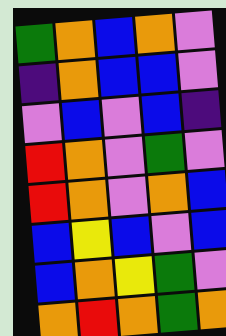[["green", "orange", "blue", "orange", "violet"], ["indigo", "orange", "blue", "blue", "violet"], ["violet", "blue", "violet", "blue", "indigo"], ["red", "orange", "violet", "green", "violet"], ["red", "orange", "violet", "orange", "blue"], ["blue", "yellow", "blue", "violet", "blue"], ["blue", "orange", "yellow", "green", "violet"], ["orange", "red", "orange", "green", "orange"]]